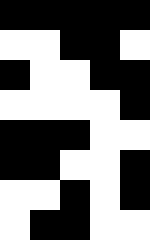[["black", "black", "black", "black", "black"], ["white", "white", "black", "black", "white"], ["black", "white", "white", "black", "black"], ["white", "white", "white", "white", "black"], ["black", "black", "black", "white", "white"], ["black", "black", "white", "white", "black"], ["white", "white", "black", "white", "black"], ["white", "black", "black", "white", "white"]]